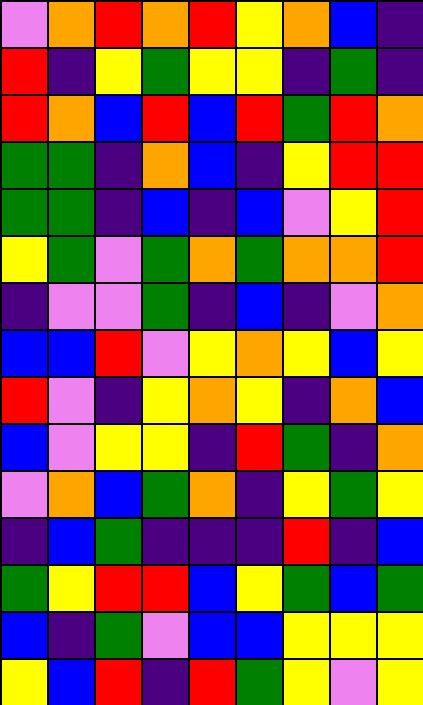[["violet", "orange", "red", "orange", "red", "yellow", "orange", "blue", "indigo"], ["red", "indigo", "yellow", "green", "yellow", "yellow", "indigo", "green", "indigo"], ["red", "orange", "blue", "red", "blue", "red", "green", "red", "orange"], ["green", "green", "indigo", "orange", "blue", "indigo", "yellow", "red", "red"], ["green", "green", "indigo", "blue", "indigo", "blue", "violet", "yellow", "red"], ["yellow", "green", "violet", "green", "orange", "green", "orange", "orange", "red"], ["indigo", "violet", "violet", "green", "indigo", "blue", "indigo", "violet", "orange"], ["blue", "blue", "red", "violet", "yellow", "orange", "yellow", "blue", "yellow"], ["red", "violet", "indigo", "yellow", "orange", "yellow", "indigo", "orange", "blue"], ["blue", "violet", "yellow", "yellow", "indigo", "red", "green", "indigo", "orange"], ["violet", "orange", "blue", "green", "orange", "indigo", "yellow", "green", "yellow"], ["indigo", "blue", "green", "indigo", "indigo", "indigo", "red", "indigo", "blue"], ["green", "yellow", "red", "red", "blue", "yellow", "green", "blue", "green"], ["blue", "indigo", "green", "violet", "blue", "blue", "yellow", "yellow", "yellow"], ["yellow", "blue", "red", "indigo", "red", "green", "yellow", "violet", "yellow"]]